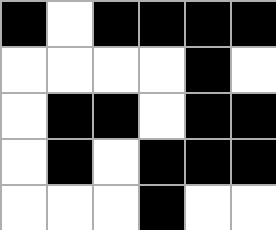[["black", "white", "black", "black", "black", "black"], ["white", "white", "white", "white", "black", "white"], ["white", "black", "black", "white", "black", "black"], ["white", "black", "white", "black", "black", "black"], ["white", "white", "white", "black", "white", "white"]]